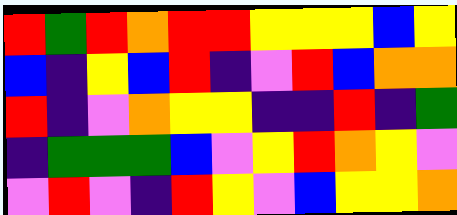[["red", "green", "red", "orange", "red", "red", "yellow", "yellow", "yellow", "blue", "yellow"], ["blue", "indigo", "yellow", "blue", "red", "indigo", "violet", "red", "blue", "orange", "orange"], ["red", "indigo", "violet", "orange", "yellow", "yellow", "indigo", "indigo", "red", "indigo", "green"], ["indigo", "green", "green", "green", "blue", "violet", "yellow", "red", "orange", "yellow", "violet"], ["violet", "red", "violet", "indigo", "red", "yellow", "violet", "blue", "yellow", "yellow", "orange"]]